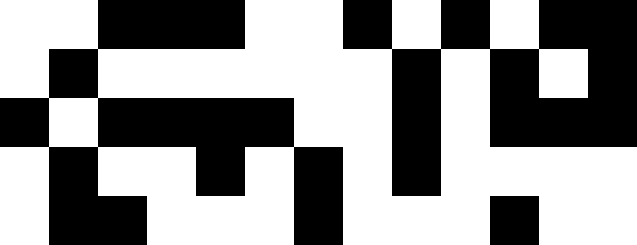[["white", "white", "black", "black", "black", "white", "white", "black", "white", "black", "white", "black", "black"], ["white", "black", "white", "white", "white", "white", "white", "white", "black", "white", "black", "white", "black"], ["black", "white", "black", "black", "black", "black", "white", "white", "black", "white", "black", "black", "black"], ["white", "black", "white", "white", "black", "white", "black", "white", "black", "white", "white", "white", "white"], ["white", "black", "black", "white", "white", "white", "black", "white", "white", "white", "black", "white", "white"]]